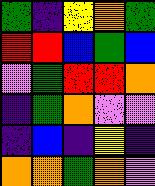[["green", "indigo", "yellow", "orange", "green"], ["red", "red", "blue", "green", "blue"], ["violet", "green", "red", "red", "orange"], ["indigo", "green", "orange", "violet", "violet"], ["indigo", "blue", "indigo", "yellow", "indigo"], ["orange", "orange", "green", "orange", "violet"]]